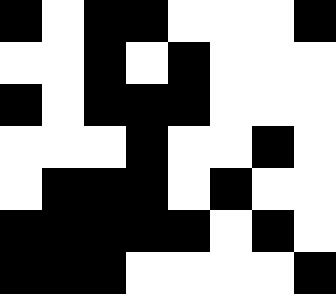[["black", "white", "black", "black", "white", "white", "white", "black"], ["white", "white", "black", "white", "black", "white", "white", "white"], ["black", "white", "black", "black", "black", "white", "white", "white"], ["white", "white", "white", "black", "white", "white", "black", "white"], ["white", "black", "black", "black", "white", "black", "white", "white"], ["black", "black", "black", "black", "black", "white", "black", "white"], ["black", "black", "black", "white", "white", "white", "white", "black"]]